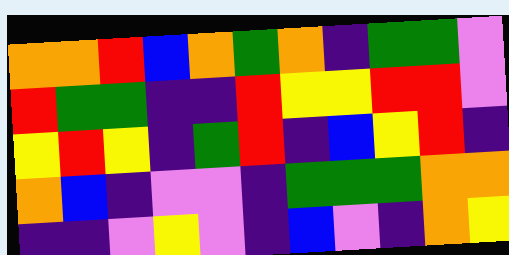[["orange", "orange", "red", "blue", "orange", "green", "orange", "indigo", "green", "green", "violet"], ["red", "green", "green", "indigo", "indigo", "red", "yellow", "yellow", "red", "red", "violet"], ["yellow", "red", "yellow", "indigo", "green", "red", "indigo", "blue", "yellow", "red", "indigo"], ["orange", "blue", "indigo", "violet", "violet", "indigo", "green", "green", "green", "orange", "orange"], ["indigo", "indigo", "violet", "yellow", "violet", "indigo", "blue", "violet", "indigo", "orange", "yellow"]]